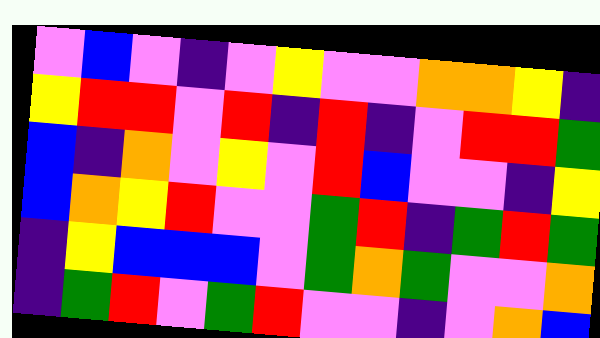[["violet", "blue", "violet", "indigo", "violet", "yellow", "violet", "violet", "orange", "orange", "yellow", "indigo"], ["yellow", "red", "red", "violet", "red", "indigo", "red", "indigo", "violet", "red", "red", "green"], ["blue", "indigo", "orange", "violet", "yellow", "violet", "red", "blue", "violet", "violet", "indigo", "yellow"], ["blue", "orange", "yellow", "red", "violet", "violet", "green", "red", "indigo", "green", "red", "green"], ["indigo", "yellow", "blue", "blue", "blue", "violet", "green", "orange", "green", "violet", "violet", "orange"], ["indigo", "green", "red", "violet", "green", "red", "violet", "violet", "indigo", "violet", "orange", "blue"]]